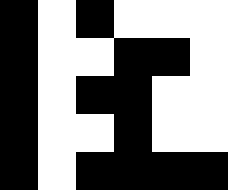[["black", "white", "black", "white", "white", "white"], ["black", "white", "white", "black", "black", "white"], ["black", "white", "black", "black", "white", "white"], ["black", "white", "white", "black", "white", "white"], ["black", "white", "black", "black", "black", "black"]]